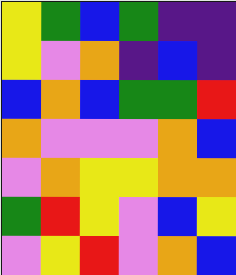[["yellow", "green", "blue", "green", "indigo", "indigo"], ["yellow", "violet", "orange", "indigo", "blue", "indigo"], ["blue", "orange", "blue", "green", "green", "red"], ["orange", "violet", "violet", "violet", "orange", "blue"], ["violet", "orange", "yellow", "yellow", "orange", "orange"], ["green", "red", "yellow", "violet", "blue", "yellow"], ["violet", "yellow", "red", "violet", "orange", "blue"]]